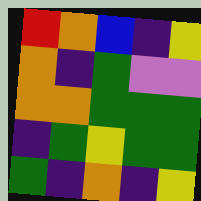[["red", "orange", "blue", "indigo", "yellow"], ["orange", "indigo", "green", "violet", "violet"], ["orange", "orange", "green", "green", "green"], ["indigo", "green", "yellow", "green", "green"], ["green", "indigo", "orange", "indigo", "yellow"]]